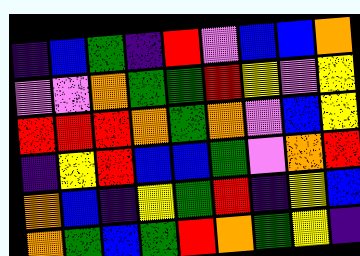[["indigo", "blue", "green", "indigo", "red", "violet", "blue", "blue", "orange"], ["violet", "violet", "orange", "green", "green", "red", "yellow", "violet", "yellow"], ["red", "red", "red", "orange", "green", "orange", "violet", "blue", "yellow"], ["indigo", "yellow", "red", "blue", "blue", "green", "violet", "orange", "red"], ["orange", "blue", "indigo", "yellow", "green", "red", "indigo", "yellow", "blue"], ["orange", "green", "blue", "green", "red", "orange", "green", "yellow", "indigo"]]